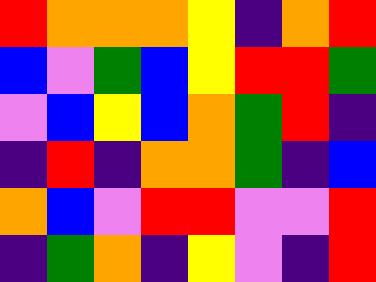[["red", "orange", "orange", "orange", "yellow", "indigo", "orange", "red"], ["blue", "violet", "green", "blue", "yellow", "red", "red", "green"], ["violet", "blue", "yellow", "blue", "orange", "green", "red", "indigo"], ["indigo", "red", "indigo", "orange", "orange", "green", "indigo", "blue"], ["orange", "blue", "violet", "red", "red", "violet", "violet", "red"], ["indigo", "green", "orange", "indigo", "yellow", "violet", "indigo", "red"]]